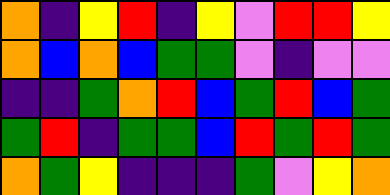[["orange", "indigo", "yellow", "red", "indigo", "yellow", "violet", "red", "red", "yellow"], ["orange", "blue", "orange", "blue", "green", "green", "violet", "indigo", "violet", "violet"], ["indigo", "indigo", "green", "orange", "red", "blue", "green", "red", "blue", "green"], ["green", "red", "indigo", "green", "green", "blue", "red", "green", "red", "green"], ["orange", "green", "yellow", "indigo", "indigo", "indigo", "green", "violet", "yellow", "orange"]]